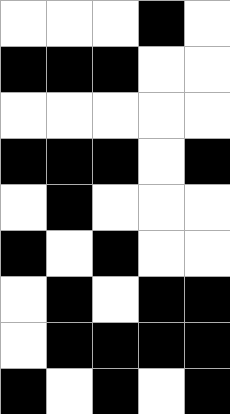[["white", "white", "white", "black", "white"], ["black", "black", "black", "white", "white"], ["white", "white", "white", "white", "white"], ["black", "black", "black", "white", "black"], ["white", "black", "white", "white", "white"], ["black", "white", "black", "white", "white"], ["white", "black", "white", "black", "black"], ["white", "black", "black", "black", "black"], ["black", "white", "black", "white", "black"]]